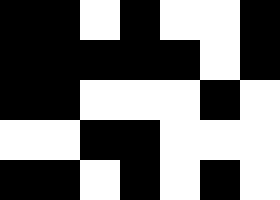[["black", "black", "white", "black", "white", "white", "black"], ["black", "black", "black", "black", "black", "white", "black"], ["black", "black", "white", "white", "white", "black", "white"], ["white", "white", "black", "black", "white", "white", "white"], ["black", "black", "white", "black", "white", "black", "white"]]